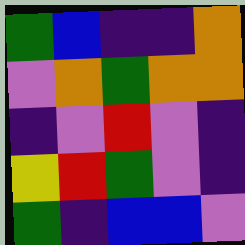[["green", "blue", "indigo", "indigo", "orange"], ["violet", "orange", "green", "orange", "orange"], ["indigo", "violet", "red", "violet", "indigo"], ["yellow", "red", "green", "violet", "indigo"], ["green", "indigo", "blue", "blue", "violet"]]